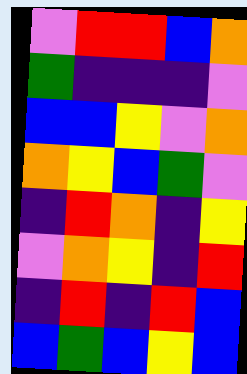[["violet", "red", "red", "blue", "orange"], ["green", "indigo", "indigo", "indigo", "violet"], ["blue", "blue", "yellow", "violet", "orange"], ["orange", "yellow", "blue", "green", "violet"], ["indigo", "red", "orange", "indigo", "yellow"], ["violet", "orange", "yellow", "indigo", "red"], ["indigo", "red", "indigo", "red", "blue"], ["blue", "green", "blue", "yellow", "blue"]]